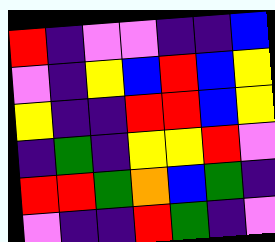[["red", "indigo", "violet", "violet", "indigo", "indigo", "blue"], ["violet", "indigo", "yellow", "blue", "red", "blue", "yellow"], ["yellow", "indigo", "indigo", "red", "red", "blue", "yellow"], ["indigo", "green", "indigo", "yellow", "yellow", "red", "violet"], ["red", "red", "green", "orange", "blue", "green", "indigo"], ["violet", "indigo", "indigo", "red", "green", "indigo", "violet"]]